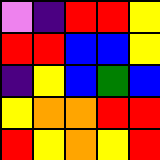[["violet", "indigo", "red", "red", "yellow"], ["red", "red", "blue", "blue", "yellow"], ["indigo", "yellow", "blue", "green", "blue"], ["yellow", "orange", "orange", "red", "red"], ["red", "yellow", "orange", "yellow", "red"]]